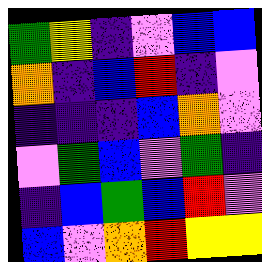[["green", "yellow", "indigo", "violet", "blue", "blue"], ["orange", "indigo", "blue", "red", "indigo", "violet"], ["indigo", "indigo", "indigo", "blue", "orange", "violet"], ["violet", "green", "blue", "violet", "green", "indigo"], ["indigo", "blue", "green", "blue", "red", "violet"], ["blue", "violet", "orange", "red", "yellow", "yellow"]]